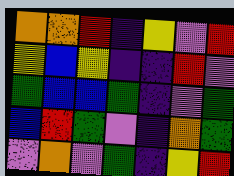[["orange", "orange", "red", "indigo", "yellow", "violet", "red"], ["yellow", "blue", "yellow", "indigo", "indigo", "red", "violet"], ["green", "blue", "blue", "green", "indigo", "violet", "green"], ["blue", "red", "green", "violet", "indigo", "orange", "green"], ["violet", "orange", "violet", "green", "indigo", "yellow", "red"]]